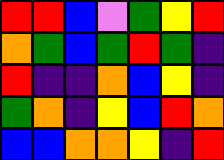[["red", "red", "blue", "violet", "green", "yellow", "red"], ["orange", "green", "blue", "green", "red", "green", "indigo"], ["red", "indigo", "indigo", "orange", "blue", "yellow", "indigo"], ["green", "orange", "indigo", "yellow", "blue", "red", "orange"], ["blue", "blue", "orange", "orange", "yellow", "indigo", "red"]]